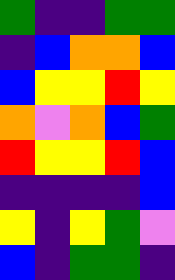[["green", "indigo", "indigo", "green", "green"], ["indigo", "blue", "orange", "orange", "blue"], ["blue", "yellow", "yellow", "red", "yellow"], ["orange", "violet", "orange", "blue", "green"], ["red", "yellow", "yellow", "red", "blue"], ["indigo", "indigo", "indigo", "indigo", "blue"], ["yellow", "indigo", "yellow", "green", "violet"], ["blue", "indigo", "green", "green", "indigo"]]